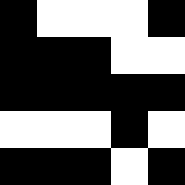[["black", "white", "white", "white", "black"], ["black", "black", "black", "white", "white"], ["black", "black", "black", "black", "black"], ["white", "white", "white", "black", "white"], ["black", "black", "black", "white", "black"]]